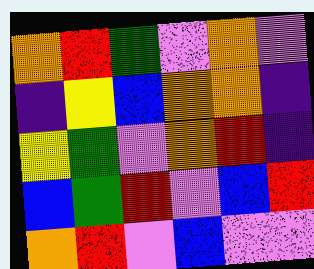[["orange", "red", "green", "violet", "orange", "violet"], ["indigo", "yellow", "blue", "orange", "orange", "indigo"], ["yellow", "green", "violet", "orange", "red", "indigo"], ["blue", "green", "red", "violet", "blue", "red"], ["orange", "red", "violet", "blue", "violet", "violet"]]